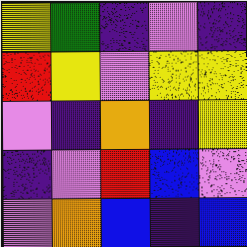[["yellow", "green", "indigo", "violet", "indigo"], ["red", "yellow", "violet", "yellow", "yellow"], ["violet", "indigo", "orange", "indigo", "yellow"], ["indigo", "violet", "red", "blue", "violet"], ["violet", "orange", "blue", "indigo", "blue"]]